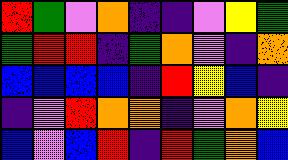[["red", "green", "violet", "orange", "indigo", "indigo", "violet", "yellow", "green"], ["green", "red", "red", "indigo", "green", "orange", "violet", "indigo", "orange"], ["blue", "blue", "blue", "blue", "indigo", "red", "yellow", "blue", "indigo"], ["indigo", "violet", "red", "orange", "orange", "indigo", "violet", "orange", "yellow"], ["blue", "violet", "blue", "red", "indigo", "red", "green", "orange", "blue"]]